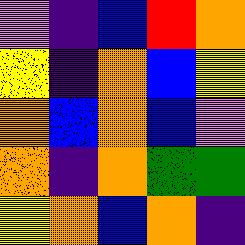[["violet", "indigo", "blue", "red", "orange"], ["yellow", "indigo", "orange", "blue", "yellow"], ["orange", "blue", "orange", "blue", "violet"], ["orange", "indigo", "orange", "green", "green"], ["yellow", "orange", "blue", "orange", "indigo"]]